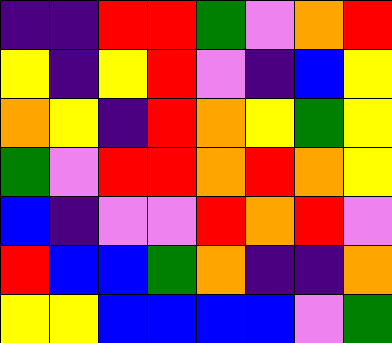[["indigo", "indigo", "red", "red", "green", "violet", "orange", "red"], ["yellow", "indigo", "yellow", "red", "violet", "indigo", "blue", "yellow"], ["orange", "yellow", "indigo", "red", "orange", "yellow", "green", "yellow"], ["green", "violet", "red", "red", "orange", "red", "orange", "yellow"], ["blue", "indigo", "violet", "violet", "red", "orange", "red", "violet"], ["red", "blue", "blue", "green", "orange", "indigo", "indigo", "orange"], ["yellow", "yellow", "blue", "blue", "blue", "blue", "violet", "green"]]